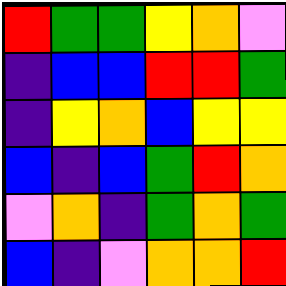[["red", "green", "green", "yellow", "orange", "violet"], ["indigo", "blue", "blue", "red", "red", "green"], ["indigo", "yellow", "orange", "blue", "yellow", "yellow"], ["blue", "indigo", "blue", "green", "red", "orange"], ["violet", "orange", "indigo", "green", "orange", "green"], ["blue", "indigo", "violet", "orange", "orange", "red"]]